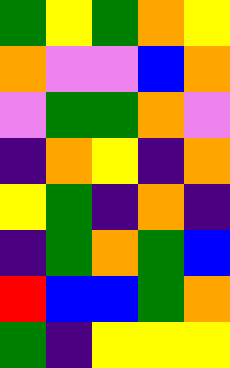[["green", "yellow", "green", "orange", "yellow"], ["orange", "violet", "violet", "blue", "orange"], ["violet", "green", "green", "orange", "violet"], ["indigo", "orange", "yellow", "indigo", "orange"], ["yellow", "green", "indigo", "orange", "indigo"], ["indigo", "green", "orange", "green", "blue"], ["red", "blue", "blue", "green", "orange"], ["green", "indigo", "yellow", "yellow", "yellow"]]